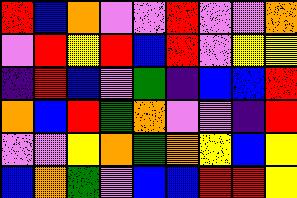[["red", "blue", "orange", "violet", "violet", "red", "violet", "violet", "orange"], ["violet", "red", "yellow", "red", "blue", "red", "violet", "yellow", "yellow"], ["indigo", "red", "blue", "violet", "green", "indigo", "blue", "blue", "red"], ["orange", "blue", "red", "green", "orange", "violet", "violet", "indigo", "red"], ["violet", "violet", "yellow", "orange", "green", "orange", "yellow", "blue", "yellow"], ["blue", "orange", "green", "violet", "blue", "blue", "red", "red", "yellow"]]